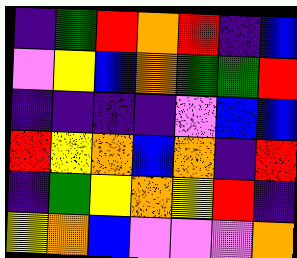[["indigo", "green", "red", "orange", "red", "indigo", "blue"], ["violet", "yellow", "blue", "orange", "green", "green", "red"], ["indigo", "indigo", "indigo", "indigo", "violet", "blue", "blue"], ["red", "yellow", "orange", "blue", "orange", "indigo", "red"], ["indigo", "green", "yellow", "orange", "yellow", "red", "indigo"], ["yellow", "orange", "blue", "violet", "violet", "violet", "orange"]]